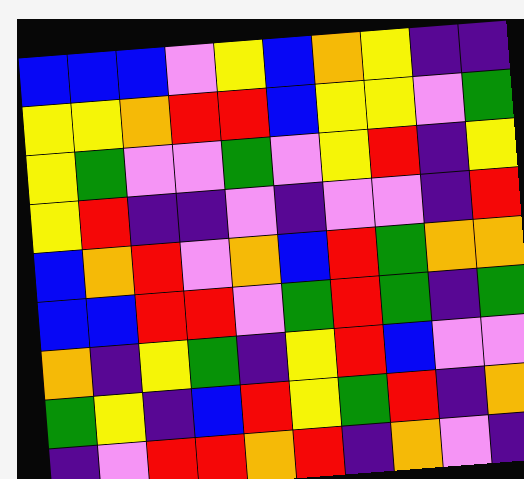[["blue", "blue", "blue", "violet", "yellow", "blue", "orange", "yellow", "indigo", "indigo"], ["yellow", "yellow", "orange", "red", "red", "blue", "yellow", "yellow", "violet", "green"], ["yellow", "green", "violet", "violet", "green", "violet", "yellow", "red", "indigo", "yellow"], ["yellow", "red", "indigo", "indigo", "violet", "indigo", "violet", "violet", "indigo", "red"], ["blue", "orange", "red", "violet", "orange", "blue", "red", "green", "orange", "orange"], ["blue", "blue", "red", "red", "violet", "green", "red", "green", "indigo", "green"], ["orange", "indigo", "yellow", "green", "indigo", "yellow", "red", "blue", "violet", "violet"], ["green", "yellow", "indigo", "blue", "red", "yellow", "green", "red", "indigo", "orange"], ["indigo", "violet", "red", "red", "orange", "red", "indigo", "orange", "violet", "indigo"]]